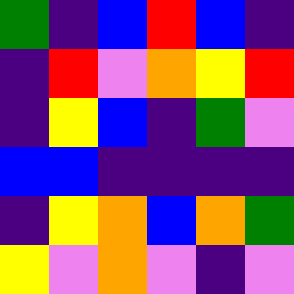[["green", "indigo", "blue", "red", "blue", "indigo"], ["indigo", "red", "violet", "orange", "yellow", "red"], ["indigo", "yellow", "blue", "indigo", "green", "violet"], ["blue", "blue", "indigo", "indigo", "indigo", "indigo"], ["indigo", "yellow", "orange", "blue", "orange", "green"], ["yellow", "violet", "orange", "violet", "indigo", "violet"]]